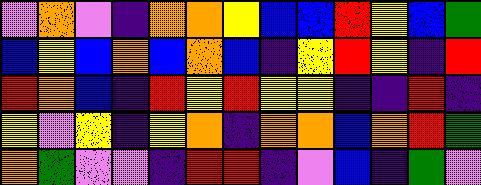[["violet", "orange", "violet", "indigo", "orange", "orange", "yellow", "blue", "blue", "red", "yellow", "blue", "green"], ["blue", "yellow", "blue", "orange", "blue", "orange", "blue", "indigo", "yellow", "red", "yellow", "indigo", "red"], ["red", "orange", "blue", "indigo", "red", "yellow", "red", "yellow", "yellow", "indigo", "indigo", "red", "indigo"], ["yellow", "violet", "yellow", "indigo", "yellow", "orange", "indigo", "orange", "orange", "blue", "orange", "red", "green"], ["orange", "green", "violet", "violet", "indigo", "red", "red", "indigo", "violet", "blue", "indigo", "green", "violet"]]